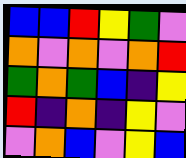[["blue", "blue", "red", "yellow", "green", "violet"], ["orange", "violet", "orange", "violet", "orange", "red"], ["green", "orange", "green", "blue", "indigo", "yellow"], ["red", "indigo", "orange", "indigo", "yellow", "violet"], ["violet", "orange", "blue", "violet", "yellow", "blue"]]